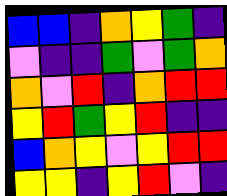[["blue", "blue", "indigo", "orange", "yellow", "green", "indigo"], ["violet", "indigo", "indigo", "green", "violet", "green", "orange"], ["orange", "violet", "red", "indigo", "orange", "red", "red"], ["yellow", "red", "green", "yellow", "red", "indigo", "indigo"], ["blue", "orange", "yellow", "violet", "yellow", "red", "red"], ["yellow", "yellow", "indigo", "yellow", "red", "violet", "indigo"]]